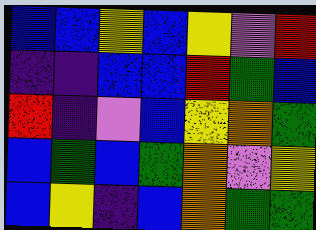[["blue", "blue", "yellow", "blue", "yellow", "violet", "red"], ["indigo", "indigo", "blue", "blue", "red", "green", "blue"], ["red", "indigo", "violet", "blue", "yellow", "orange", "green"], ["blue", "green", "blue", "green", "orange", "violet", "yellow"], ["blue", "yellow", "indigo", "blue", "orange", "green", "green"]]